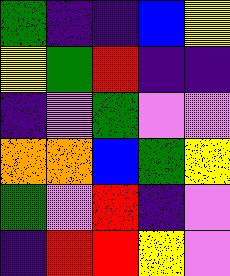[["green", "indigo", "indigo", "blue", "yellow"], ["yellow", "green", "red", "indigo", "indigo"], ["indigo", "violet", "green", "violet", "violet"], ["orange", "orange", "blue", "green", "yellow"], ["green", "violet", "red", "indigo", "violet"], ["indigo", "red", "red", "yellow", "violet"]]